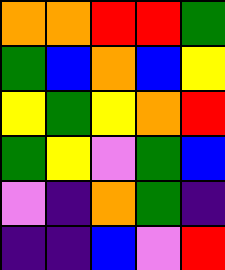[["orange", "orange", "red", "red", "green"], ["green", "blue", "orange", "blue", "yellow"], ["yellow", "green", "yellow", "orange", "red"], ["green", "yellow", "violet", "green", "blue"], ["violet", "indigo", "orange", "green", "indigo"], ["indigo", "indigo", "blue", "violet", "red"]]